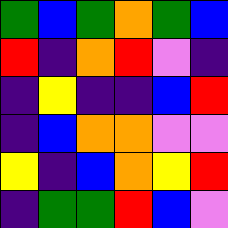[["green", "blue", "green", "orange", "green", "blue"], ["red", "indigo", "orange", "red", "violet", "indigo"], ["indigo", "yellow", "indigo", "indigo", "blue", "red"], ["indigo", "blue", "orange", "orange", "violet", "violet"], ["yellow", "indigo", "blue", "orange", "yellow", "red"], ["indigo", "green", "green", "red", "blue", "violet"]]